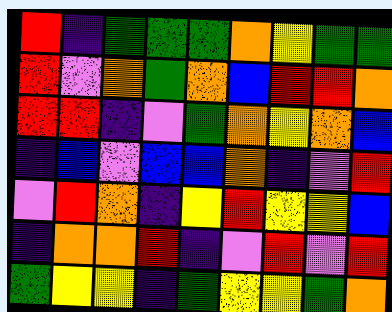[["red", "indigo", "green", "green", "green", "orange", "yellow", "green", "green"], ["red", "violet", "orange", "green", "orange", "blue", "red", "red", "orange"], ["red", "red", "indigo", "violet", "green", "orange", "yellow", "orange", "blue"], ["indigo", "blue", "violet", "blue", "blue", "orange", "indigo", "violet", "red"], ["violet", "red", "orange", "indigo", "yellow", "red", "yellow", "yellow", "blue"], ["indigo", "orange", "orange", "red", "indigo", "violet", "red", "violet", "red"], ["green", "yellow", "yellow", "indigo", "green", "yellow", "yellow", "green", "orange"]]